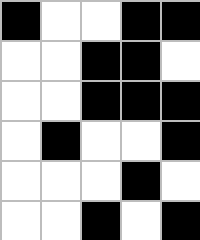[["black", "white", "white", "black", "black"], ["white", "white", "black", "black", "white"], ["white", "white", "black", "black", "black"], ["white", "black", "white", "white", "black"], ["white", "white", "white", "black", "white"], ["white", "white", "black", "white", "black"]]